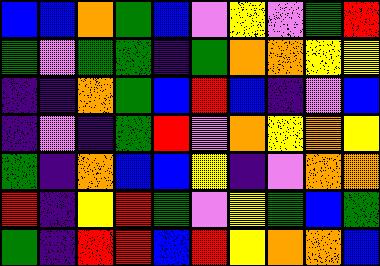[["blue", "blue", "orange", "green", "blue", "violet", "yellow", "violet", "green", "red"], ["green", "violet", "green", "green", "indigo", "green", "orange", "orange", "yellow", "yellow"], ["indigo", "indigo", "orange", "green", "blue", "red", "blue", "indigo", "violet", "blue"], ["indigo", "violet", "indigo", "green", "red", "violet", "orange", "yellow", "orange", "yellow"], ["green", "indigo", "orange", "blue", "blue", "yellow", "indigo", "violet", "orange", "orange"], ["red", "indigo", "yellow", "red", "green", "violet", "yellow", "green", "blue", "green"], ["green", "indigo", "red", "red", "blue", "red", "yellow", "orange", "orange", "blue"]]